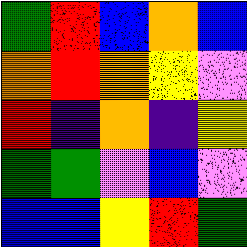[["green", "red", "blue", "orange", "blue"], ["orange", "red", "orange", "yellow", "violet"], ["red", "indigo", "orange", "indigo", "yellow"], ["green", "green", "violet", "blue", "violet"], ["blue", "blue", "yellow", "red", "green"]]